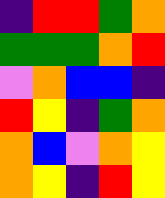[["indigo", "red", "red", "green", "orange"], ["green", "green", "green", "orange", "red"], ["violet", "orange", "blue", "blue", "indigo"], ["red", "yellow", "indigo", "green", "orange"], ["orange", "blue", "violet", "orange", "yellow"], ["orange", "yellow", "indigo", "red", "yellow"]]